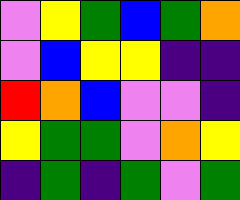[["violet", "yellow", "green", "blue", "green", "orange"], ["violet", "blue", "yellow", "yellow", "indigo", "indigo"], ["red", "orange", "blue", "violet", "violet", "indigo"], ["yellow", "green", "green", "violet", "orange", "yellow"], ["indigo", "green", "indigo", "green", "violet", "green"]]